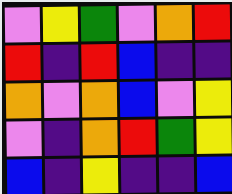[["violet", "yellow", "green", "violet", "orange", "red"], ["red", "indigo", "red", "blue", "indigo", "indigo"], ["orange", "violet", "orange", "blue", "violet", "yellow"], ["violet", "indigo", "orange", "red", "green", "yellow"], ["blue", "indigo", "yellow", "indigo", "indigo", "blue"]]